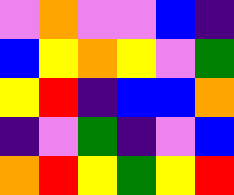[["violet", "orange", "violet", "violet", "blue", "indigo"], ["blue", "yellow", "orange", "yellow", "violet", "green"], ["yellow", "red", "indigo", "blue", "blue", "orange"], ["indigo", "violet", "green", "indigo", "violet", "blue"], ["orange", "red", "yellow", "green", "yellow", "red"]]